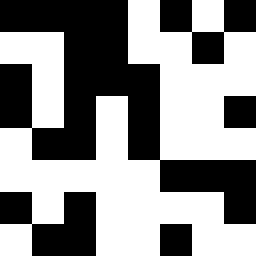[["black", "black", "black", "black", "white", "black", "white", "black"], ["white", "white", "black", "black", "white", "white", "black", "white"], ["black", "white", "black", "black", "black", "white", "white", "white"], ["black", "white", "black", "white", "black", "white", "white", "black"], ["white", "black", "black", "white", "black", "white", "white", "white"], ["white", "white", "white", "white", "white", "black", "black", "black"], ["black", "white", "black", "white", "white", "white", "white", "black"], ["white", "black", "black", "white", "white", "black", "white", "white"]]